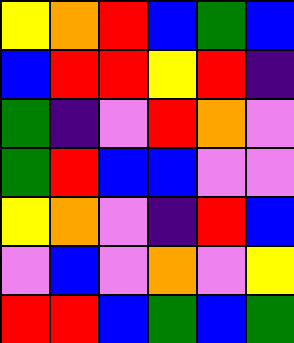[["yellow", "orange", "red", "blue", "green", "blue"], ["blue", "red", "red", "yellow", "red", "indigo"], ["green", "indigo", "violet", "red", "orange", "violet"], ["green", "red", "blue", "blue", "violet", "violet"], ["yellow", "orange", "violet", "indigo", "red", "blue"], ["violet", "blue", "violet", "orange", "violet", "yellow"], ["red", "red", "blue", "green", "blue", "green"]]